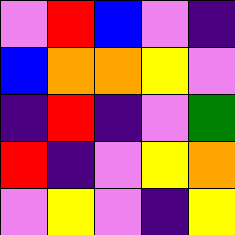[["violet", "red", "blue", "violet", "indigo"], ["blue", "orange", "orange", "yellow", "violet"], ["indigo", "red", "indigo", "violet", "green"], ["red", "indigo", "violet", "yellow", "orange"], ["violet", "yellow", "violet", "indigo", "yellow"]]